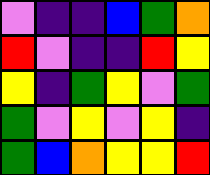[["violet", "indigo", "indigo", "blue", "green", "orange"], ["red", "violet", "indigo", "indigo", "red", "yellow"], ["yellow", "indigo", "green", "yellow", "violet", "green"], ["green", "violet", "yellow", "violet", "yellow", "indigo"], ["green", "blue", "orange", "yellow", "yellow", "red"]]